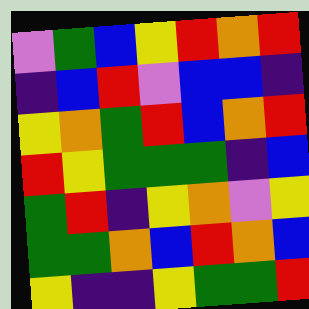[["violet", "green", "blue", "yellow", "red", "orange", "red"], ["indigo", "blue", "red", "violet", "blue", "blue", "indigo"], ["yellow", "orange", "green", "red", "blue", "orange", "red"], ["red", "yellow", "green", "green", "green", "indigo", "blue"], ["green", "red", "indigo", "yellow", "orange", "violet", "yellow"], ["green", "green", "orange", "blue", "red", "orange", "blue"], ["yellow", "indigo", "indigo", "yellow", "green", "green", "red"]]